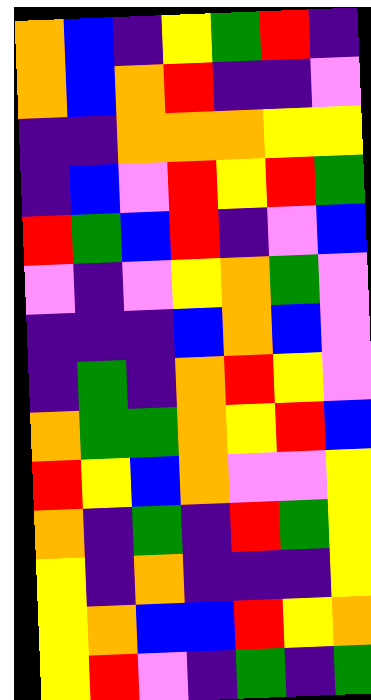[["orange", "blue", "indigo", "yellow", "green", "red", "indigo"], ["orange", "blue", "orange", "red", "indigo", "indigo", "violet"], ["indigo", "indigo", "orange", "orange", "orange", "yellow", "yellow"], ["indigo", "blue", "violet", "red", "yellow", "red", "green"], ["red", "green", "blue", "red", "indigo", "violet", "blue"], ["violet", "indigo", "violet", "yellow", "orange", "green", "violet"], ["indigo", "indigo", "indigo", "blue", "orange", "blue", "violet"], ["indigo", "green", "indigo", "orange", "red", "yellow", "violet"], ["orange", "green", "green", "orange", "yellow", "red", "blue"], ["red", "yellow", "blue", "orange", "violet", "violet", "yellow"], ["orange", "indigo", "green", "indigo", "red", "green", "yellow"], ["yellow", "indigo", "orange", "indigo", "indigo", "indigo", "yellow"], ["yellow", "orange", "blue", "blue", "red", "yellow", "orange"], ["yellow", "red", "violet", "indigo", "green", "indigo", "green"]]